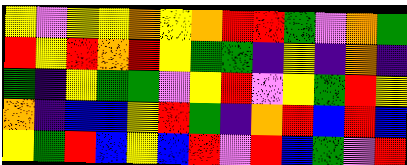[["yellow", "violet", "yellow", "yellow", "orange", "yellow", "orange", "red", "red", "green", "violet", "orange", "green"], ["red", "yellow", "red", "orange", "red", "yellow", "green", "green", "indigo", "yellow", "indigo", "orange", "indigo"], ["green", "indigo", "yellow", "green", "green", "violet", "yellow", "red", "violet", "yellow", "green", "red", "yellow"], ["orange", "indigo", "blue", "blue", "yellow", "red", "green", "indigo", "orange", "red", "blue", "red", "blue"], ["yellow", "green", "red", "blue", "yellow", "blue", "red", "violet", "red", "blue", "green", "violet", "red"]]